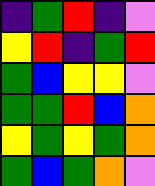[["indigo", "green", "red", "indigo", "violet"], ["yellow", "red", "indigo", "green", "red"], ["green", "blue", "yellow", "yellow", "violet"], ["green", "green", "red", "blue", "orange"], ["yellow", "green", "yellow", "green", "orange"], ["green", "blue", "green", "orange", "violet"]]